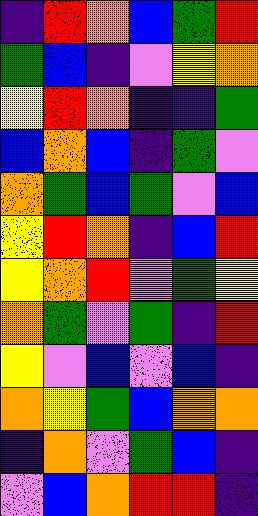[["indigo", "red", "orange", "blue", "green", "red"], ["green", "blue", "indigo", "violet", "yellow", "orange"], ["yellow", "red", "orange", "indigo", "indigo", "green"], ["blue", "orange", "blue", "indigo", "green", "violet"], ["orange", "green", "blue", "green", "violet", "blue"], ["yellow", "red", "orange", "indigo", "blue", "red"], ["yellow", "orange", "red", "violet", "green", "yellow"], ["orange", "green", "violet", "green", "indigo", "red"], ["yellow", "violet", "blue", "violet", "blue", "indigo"], ["orange", "yellow", "green", "blue", "orange", "orange"], ["indigo", "orange", "violet", "green", "blue", "indigo"], ["violet", "blue", "orange", "red", "red", "indigo"]]